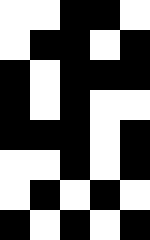[["white", "white", "black", "black", "white"], ["white", "black", "black", "white", "black"], ["black", "white", "black", "black", "black"], ["black", "white", "black", "white", "white"], ["black", "black", "black", "white", "black"], ["white", "white", "black", "white", "black"], ["white", "black", "white", "black", "white"], ["black", "white", "black", "white", "black"]]